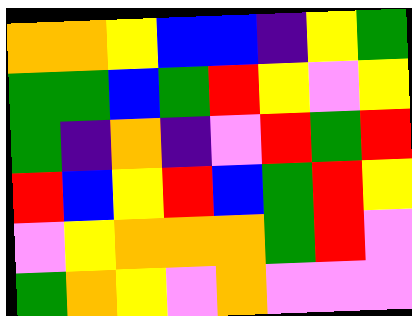[["orange", "orange", "yellow", "blue", "blue", "indigo", "yellow", "green"], ["green", "green", "blue", "green", "red", "yellow", "violet", "yellow"], ["green", "indigo", "orange", "indigo", "violet", "red", "green", "red"], ["red", "blue", "yellow", "red", "blue", "green", "red", "yellow"], ["violet", "yellow", "orange", "orange", "orange", "green", "red", "violet"], ["green", "orange", "yellow", "violet", "orange", "violet", "violet", "violet"]]